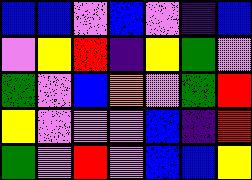[["blue", "blue", "violet", "blue", "violet", "indigo", "blue"], ["violet", "yellow", "red", "indigo", "yellow", "green", "violet"], ["green", "violet", "blue", "orange", "violet", "green", "red"], ["yellow", "violet", "violet", "violet", "blue", "indigo", "red"], ["green", "violet", "red", "violet", "blue", "blue", "yellow"]]